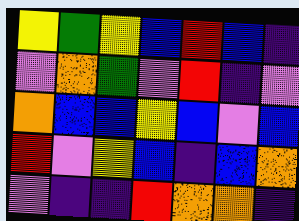[["yellow", "green", "yellow", "blue", "red", "blue", "indigo"], ["violet", "orange", "green", "violet", "red", "indigo", "violet"], ["orange", "blue", "blue", "yellow", "blue", "violet", "blue"], ["red", "violet", "yellow", "blue", "indigo", "blue", "orange"], ["violet", "indigo", "indigo", "red", "orange", "orange", "indigo"]]